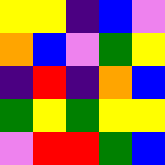[["yellow", "yellow", "indigo", "blue", "violet"], ["orange", "blue", "violet", "green", "yellow"], ["indigo", "red", "indigo", "orange", "blue"], ["green", "yellow", "green", "yellow", "yellow"], ["violet", "red", "red", "green", "blue"]]